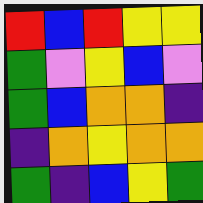[["red", "blue", "red", "yellow", "yellow"], ["green", "violet", "yellow", "blue", "violet"], ["green", "blue", "orange", "orange", "indigo"], ["indigo", "orange", "yellow", "orange", "orange"], ["green", "indigo", "blue", "yellow", "green"]]